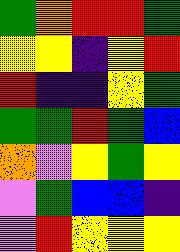[["green", "orange", "red", "red", "green"], ["yellow", "yellow", "indigo", "yellow", "red"], ["red", "indigo", "indigo", "yellow", "green"], ["green", "green", "red", "green", "blue"], ["orange", "violet", "yellow", "green", "yellow"], ["violet", "green", "blue", "blue", "indigo"], ["violet", "red", "yellow", "yellow", "yellow"]]